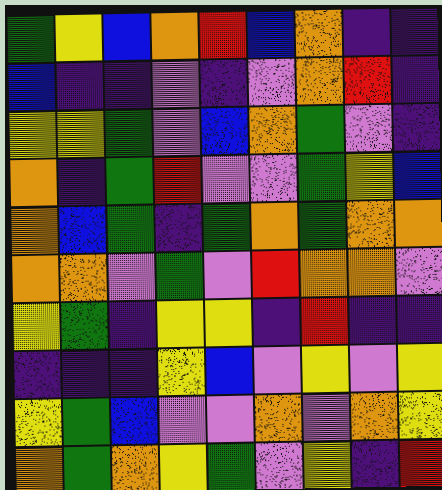[["green", "yellow", "blue", "orange", "red", "blue", "orange", "indigo", "indigo"], ["blue", "indigo", "indigo", "violet", "indigo", "violet", "orange", "red", "indigo"], ["yellow", "yellow", "green", "violet", "blue", "orange", "green", "violet", "indigo"], ["orange", "indigo", "green", "red", "violet", "violet", "green", "yellow", "blue"], ["orange", "blue", "green", "indigo", "green", "orange", "green", "orange", "orange"], ["orange", "orange", "violet", "green", "violet", "red", "orange", "orange", "violet"], ["yellow", "green", "indigo", "yellow", "yellow", "indigo", "red", "indigo", "indigo"], ["indigo", "indigo", "indigo", "yellow", "blue", "violet", "yellow", "violet", "yellow"], ["yellow", "green", "blue", "violet", "violet", "orange", "violet", "orange", "yellow"], ["orange", "green", "orange", "yellow", "green", "violet", "yellow", "indigo", "red"]]